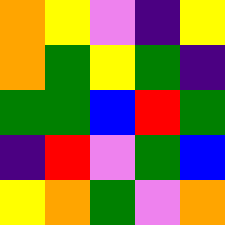[["orange", "yellow", "violet", "indigo", "yellow"], ["orange", "green", "yellow", "green", "indigo"], ["green", "green", "blue", "red", "green"], ["indigo", "red", "violet", "green", "blue"], ["yellow", "orange", "green", "violet", "orange"]]